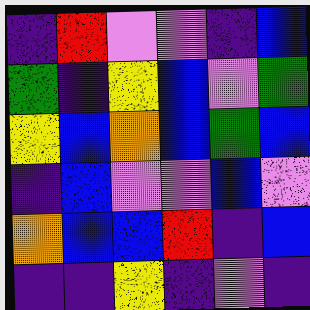[["indigo", "red", "violet", "violet", "indigo", "blue"], ["green", "indigo", "yellow", "blue", "violet", "green"], ["yellow", "blue", "orange", "blue", "green", "blue"], ["indigo", "blue", "violet", "violet", "blue", "violet"], ["orange", "blue", "blue", "red", "indigo", "blue"], ["indigo", "indigo", "yellow", "indigo", "violet", "indigo"]]